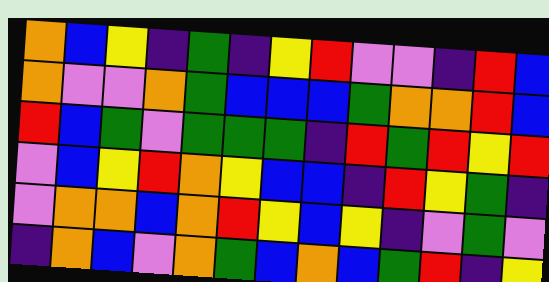[["orange", "blue", "yellow", "indigo", "green", "indigo", "yellow", "red", "violet", "violet", "indigo", "red", "blue"], ["orange", "violet", "violet", "orange", "green", "blue", "blue", "blue", "green", "orange", "orange", "red", "blue"], ["red", "blue", "green", "violet", "green", "green", "green", "indigo", "red", "green", "red", "yellow", "red"], ["violet", "blue", "yellow", "red", "orange", "yellow", "blue", "blue", "indigo", "red", "yellow", "green", "indigo"], ["violet", "orange", "orange", "blue", "orange", "red", "yellow", "blue", "yellow", "indigo", "violet", "green", "violet"], ["indigo", "orange", "blue", "violet", "orange", "green", "blue", "orange", "blue", "green", "red", "indigo", "yellow"]]